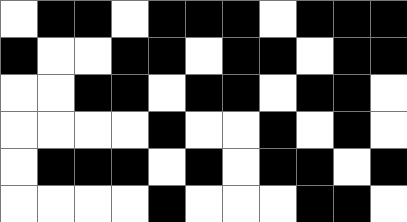[["white", "black", "black", "white", "black", "black", "black", "white", "black", "black", "black"], ["black", "white", "white", "black", "black", "white", "black", "black", "white", "black", "black"], ["white", "white", "black", "black", "white", "black", "black", "white", "black", "black", "white"], ["white", "white", "white", "white", "black", "white", "white", "black", "white", "black", "white"], ["white", "black", "black", "black", "white", "black", "white", "black", "black", "white", "black"], ["white", "white", "white", "white", "black", "white", "white", "white", "black", "black", "white"]]